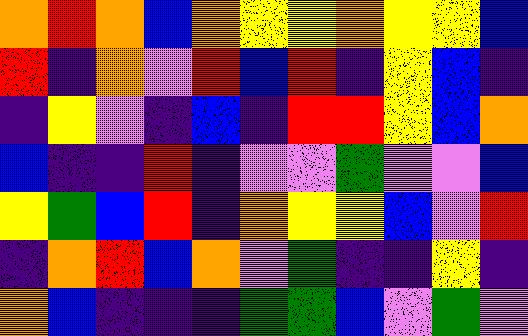[["orange", "red", "orange", "blue", "orange", "yellow", "yellow", "orange", "yellow", "yellow", "blue"], ["red", "indigo", "orange", "violet", "red", "blue", "red", "indigo", "yellow", "blue", "indigo"], ["indigo", "yellow", "violet", "indigo", "blue", "indigo", "red", "red", "yellow", "blue", "orange"], ["blue", "indigo", "indigo", "red", "indigo", "violet", "violet", "green", "violet", "violet", "blue"], ["yellow", "green", "blue", "red", "indigo", "orange", "yellow", "yellow", "blue", "violet", "red"], ["indigo", "orange", "red", "blue", "orange", "violet", "green", "indigo", "indigo", "yellow", "indigo"], ["orange", "blue", "indigo", "indigo", "indigo", "green", "green", "blue", "violet", "green", "violet"]]